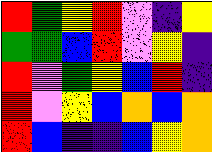[["red", "green", "yellow", "red", "violet", "indigo", "yellow"], ["green", "green", "blue", "red", "violet", "yellow", "indigo"], ["red", "violet", "green", "yellow", "blue", "red", "indigo"], ["red", "violet", "yellow", "blue", "orange", "blue", "orange"], ["red", "blue", "indigo", "indigo", "blue", "yellow", "orange"]]